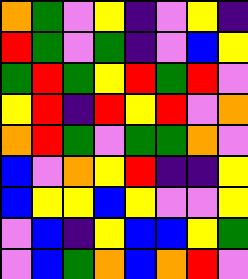[["orange", "green", "violet", "yellow", "indigo", "violet", "yellow", "indigo"], ["red", "green", "violet", "green", "indigo", "violet", "blue", "yellow"], ["green", "red", "green", "yellow", "red", "green", "red", "violet"], ["yellow", "red", "indigo", "red", "yellow", "red", "violet", "orange"], ["orange", "red", "green", "violet", "green", "green", "orange", "violet"], ["blue", "violet", "orange", "yellow", "red", "indigo", "indigo", "yellow"], ["blue", "yellow", "yellow", "blue", "yellow", "violet", "violet", "yellow"], ["violet", "blue", "indigo", "yellow", "blue", "blue", "yellow", "green"], ["violet", "blue", "green", "orange", "blue", "orange", "red", "violet"]]